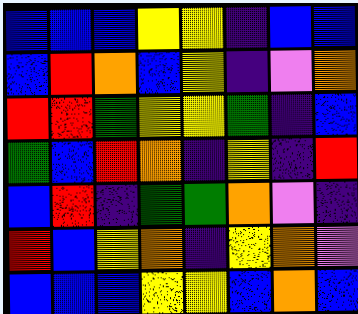[["blue", "blue", "blue", "yellow", "yellow", "indigo", "blue", "blue"], ["blue", "red", "orange", "blue", "yellow", "indigo", "violet", "orange"], ["red", "red", "green", "yellow", "yellow", "green", "indigo", "blue"], ["green", "blue", "red", "orange", "indigo", "yellow", "indigo", "red"], ["blue", "red", "indigo", "green", "green", "orange", "violet", "indigo"], ["red", "blue", "yellow", "orange", "indigo", "yellow", "orange", "violet"], ["blue", "blue", "blue", "yellow", "yellow", "blue", "orange", "blue"]]